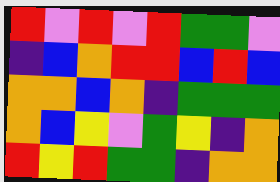[["red", "violet", "red", "violet", "red", "green", "green", "violet"], ["indigo", "blue", "orange", "red", "red", "blue", "red", "blue"], ["orange", "orange", "blue", "orange", "indigo", "green", "green", "green"], ["orange", "blue", "yellow", "violet", "green", "yellow", "indigo", "orange"], ["red", "yellow", "red", "green", "green", "indigo", "orange", "orange"]]